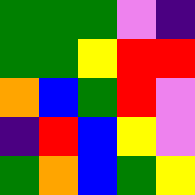[["green", "green", "green", "violet", "indigo"], ["green", "green", "yellow", "red", "red"], ["orange", "blue", "green", "red", "violet"], ["indigo", "red", "blue", "yellow", "violet"], ["green", "orange", "blue", "green", "yellow"]]